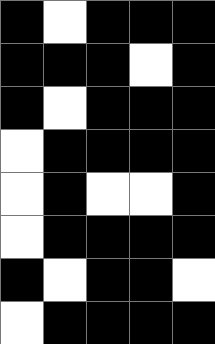[["black", "white", "black", "black", "black"], ["black", "black", "black", "white", "black"], ["black", "white", "black", "black", "black"], ["white", "black", "black", "black", "black"], ["white", "black", "white", "white", "black"], ["white", "black", "black", "black", "black"], ["black", "white", "black", "black", "white"], ["white", "black", "black", "black", "black"]]